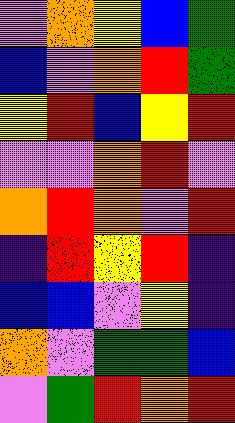[["violet", "orange", "yellow", "blue", "green"], ["blue", "violet", "orange", "red", "green"], ["yellow", "red", "blue", "yellow", "red"], ["violet", "violet", "orange", "red", "violet"], ["orange", "red", "orange", "violet", "red"], ["indigo", "red", "yellow", "red", "indigo"], ["blue", "blue", "violet", "yellow", "indigo"], ["orange", "violet", "green", "green", "blue"], ["violet", "green", "red", "orange", "red"]]